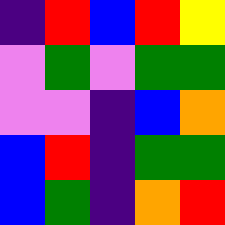[["indigo", "red", "blue", "red", "yellow"], ["violet", "green", "violet", "green", "green"], ["violet", "violet", "indigo", "blue", "orange"], ["blue", "red", "indigo", "green", "green"], ["blue", "green", "indigo", "orange", "red"]]